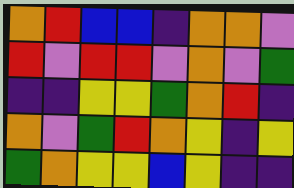[["orange", "red", "blue", "blue", "indigo", "orange", "orange", "violet"], ["red", "violet", "red", "red", "violet", "orange", "violet", "green"], ["indigo", "indigo", "yellow", "yellow", "green", "orange", "red", "indigo"], ["orange", "violet", "green", "red", "orange", "yellow", "indigo", "yellow"], ["green", "orange", "yellow", "yellow", "blue", "yellow", "indigo", "indigo"]]